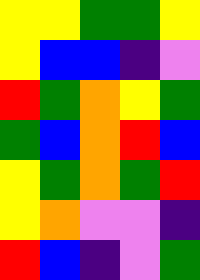[["yellow", "yellow", "green", "green", "yellow"], ["yellow", "blue", "blue", "indigo", "violet"], ["red", "green", "orange", "yellow", "green"], ["green", "blue", "orange", "red", "blue"], ["yellow", "green", "orange", "green", "red"], ["yellow", "orange", "violet", "violet", "indigo"], ["red", "blue", "indigo", "violet", "green"]]